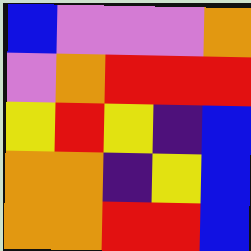[["blue", "violet", "violet", "violet", "orange"], ["violet", "orange", "red", "red", "red"], ["yellow", "red", "yellow", "indigo", "blue"], ["orange", "orange", "indigo", "yellow", "blue"], ["orange", "orange", "red", "red", "blue"]]